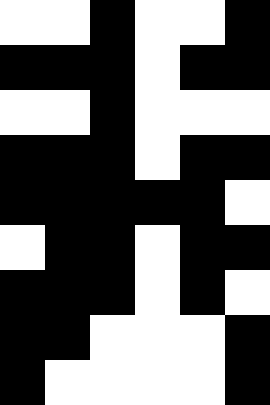[["white", "white", "black", "white", "white", "black"], ["black", "black", "black", "white", "black", "black"], ["white", "white", "black", "white", "white", "white"], ["black", "black", "black", "white", "black", "black"], ["black", "black", "black", "black", "black", "white"], ["white", "black", "black", "white", "black", "black"], ["black", "black", "black", "white", "black", "white"], ["black", "black", "white", "white", "white", "black"], ["black", "white", "white", "white", "white", "black"]]